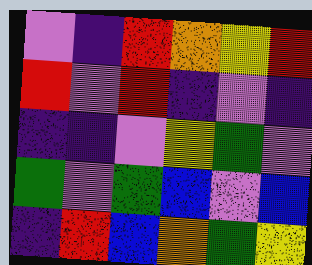[["violet", "indigo", "red", "orange", "yellow", "red"], ["red", "violet", "red", "indigo", "violet", "indigo"], ["indigo", "indigo", "violet", "yellow", "green", "violet"], ["green", "violet", "green", "blue", "violet", "blue"], ["indigo", "red", "blue", "orange", "green", "yellow"]]